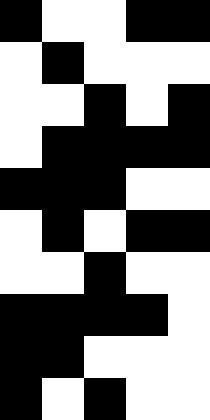[["black", "white", "white", "black", "black"], ["white", "black", "white", "white", "white"], ["white", "white", "black", "white", "black"], ["white", "black", "black", "black", "black"], ["black", "black", "black", "white", "white"], ["white", "black", "white", "black", "black"], ["white", "white", "black", "white", "white"], ["black", "black", "black", "black", "white"], ["black", "black", "white", "white", "white"], ["black", "white", "black", "white", "white"]]